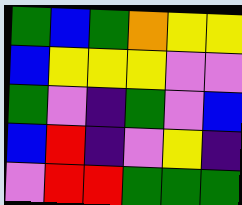[["green", "blue", "green", "orange", "yellow", "yellow"], ["blue", "yellow", "yellow", "yellow", "violet", "violet"], ["green", "violet", "indigo", "green", "violet", "blue"], ["blue", "red", "indigo", "violet", "yellow", "indigo"], ["violet", "red", "red", "green", "green", "green"]]